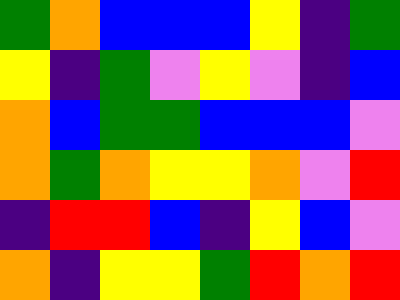[["green", "orange", "blue", "blue", "blue", "yellow", "indigo", "green"], ["yellow", "indigo", "green", "violet", "yellow", "violet", "indigo", "blue"], ["orange", "blue", "green", "green", "blue", "blue", "blue", "violet"], ["orange", "green", "orange", "yellow", "yellow", "orange", "violet", "red"], ["indigo", "red", "red", "blue", "indigo", "yellow", "blue", "violet"], ["orange", "indigo", "yellow", "yellow", "green", "red", "orange", "red"]]